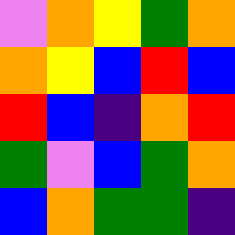[["violet", "orange", "yellow", "green", "orange"], ["orange", "yellow", "blue", "red", "blue"], ["red", "blue", "indigo", "orange", "red"], ["green", "violet", "blue", "green", "orange"], ["blue", "orange", "green", "green", "indigo"]]